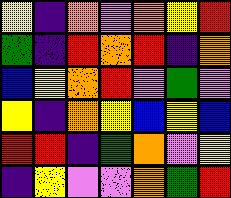[["yellow", "indigo", "orange", "violet", "orange", "yellow", "red"], ["green", "indigo", "red", "orange", "red", "indigo", "orange"], ["blue", "yellow", "orange", "red", "violet", "green", "violet"], ["yellow", "indigo", "orange", "yellow", "blue", "yellow", "blue"], ["red", "red", "indigo", "green", "orange", "violet", "yellow"], ["indigo", "yellow", "violet", "violet", "orange", "green", "red"]]